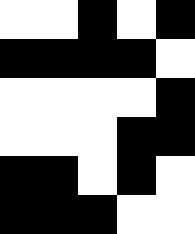[["white", "white", "black", "white", "black"], ["black", "black", "black", "black", "white"], ["white", "white", "white", "white", "black"], ["white", "white", "white", "black", "black"], ["black", "black", "white", "black", "white"], ["black", "black", "black", "white", "white"]]